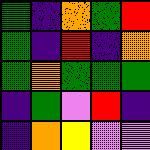[["green", "indigo", "orange", "green", "red"], ["green", "indigo", "red", "indigo", "orange"], ["green", "orange", "green", "green", "green"], ["indigo", "green", "violet", "red", "indigo"], ["indigo", "orange", "yellow", "violet", "violet"]]